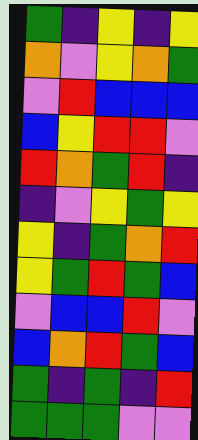[["green", "indigo", "yellow", "indigo", "yellow"], ["orange", "violet", "yellow", "orange", "green"], ["violet", "red", "blue", "blue", "blue"], ["blue", "yellow", "red", "red", "violet"], ["red", "orange", "green", "red", "indigo"], ["indigo", "violet", "yellow", "green", "yellow"], ["yellow", "indigo", "green", "orange", "red"], ["yellow", "green", "red", "green", "blue"], ["violet", "blue", "blue", "red", "violet"], ["blue", "orange", "red", "green", "blue"], ["green", "indigo", "green", "indigo", "red"], ["green", "green", "green", "violet", "violet"]]